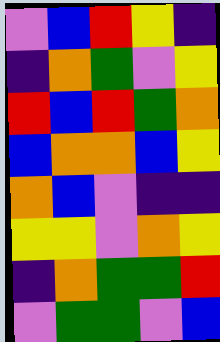[["violet", "blue", "red", "yellow", "indigo"], ["indigo", "orange", "green", "violet", "yellow"], ["red", "blue", "red", "green", "orange"], ["blue", "orange", "orange", "blue", "yellow"], ["orange", "blue", "violet", "indigo", "indigo"], ["yellow", "yellow", "violet", "orange", "yellow"], ["indigo", "orange", "green", "green", "red"], ["violet", "green", "green", "violet", "blue"]]